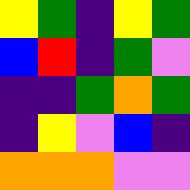[["yellow", "green", "indigo", "yellow", "green"], ["blue", "red", "indigo", "green", "violet"], ["indigo", "indigo", "green", "orange", "green"], ["indigo", "yellow", "violet", "blue", "indigo"], ["orange", "orange", "orange", "violet", "violet"]]